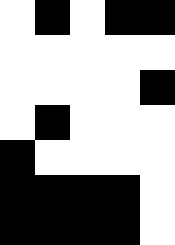[["white", "black", "white", "black", "black"], ["white", "white", "white", "white", "white"], ["white", "white", "white", "white", "black"], ["white", "black", "white", "white", "white"], ["black", "white", "white", "white", "white"], ["black", "black", "black", "black", "white"], ["black", "black", "black", "black", "white"]]